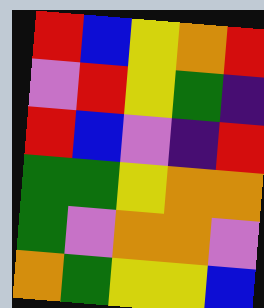[["red", "blue", "yellow", "orange", "red"], ["violet", "red", "yellow", "green", "indigo"], ["red", "blue", "violet", "indigo", "red"], ["green", "green", "yellow", "orange", "orange"], ["green", "violet", "orange", "orange", "violet"], ["orange", "green", "yellow", "yellow", "blue"]]